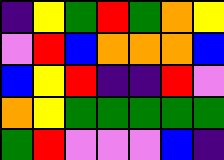[["indigo", "yellow", "green", "red", "green", "orange", "yellow"], ["violet", "red", "blue", "orange", "orange", "orange", "blue"], ["blue", "yellow", "red", "indigo", "indigo", "red", "violet"], ["orange", "yellow", "green", "green", "green", "green", "green"], ["green", "red", "violet", "violet", "violet", "blue", "indigo"]]